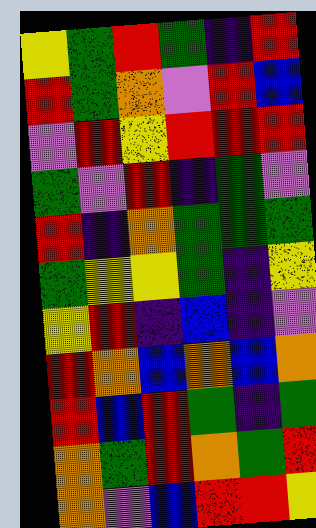[["yellow", "green", "red", "green", "indigo", "red"], ["red", "green", "orange", "violet", "red", "blue"], ["violet", "red", "yellow", "red", "red", "red"], ["green", "violet", "red", "indigo", "green", "violet"], ["red", "indigo", "orange", "green", "green", "green"], ["green", "yellow", "yellow", "green", "indigo", "yellow"], ["yellow", "red", "indigo", "blue", "indigo", "violet"], ["red", "orange", "blue", "orange", "blue", "orange"], ["red", "blue", "red", "green", "indigo", "green"], ["orange", "green", "red", "orange", "green", "red"], ["orange", "violet", "blue", "red", "red", "yellow"]]